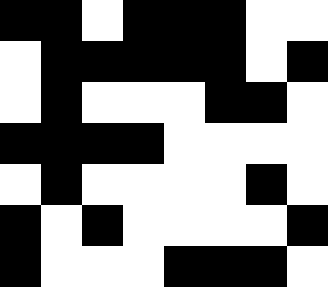[["black", "black", "white", "black", "black", "black", "white", "white"], ["white", "black", "black", "black", "black", "black", "white", "black"], ["white", "black", "white", "white", "white", "black", "black", "white"], ["black", "black", "black", "black", "white", "white", "white", "white"], ["white", "black", "white", "white", "white", "white", "black", "white"], ["black", "white", "black", "white", "white", "white", "white", "black"], ["black", "white", "white", "white", "black", "black", "black", "white"]]